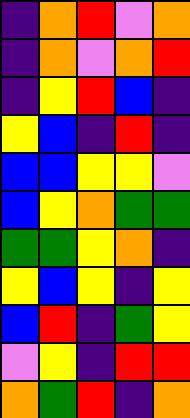[["indigo", "orange", "red", "violet", "orange"], ["indigo", "orange", "violet", "orange", "red"], ["indigo", "yellow", "red", "blue", "indigo"], ["yellow", "blue", "indigo", "red", "indigo"], ["blue", "blue", "yellow", "yellow", "violet"], ["blue", "yellow", "orange", "green", "green"], ["green", "green", "yellow", "orange", "indigo"], ["yellow", "blue", "yellow", "indigo", "yellow"], ["blue", "red", "indigo", "green", "yellow"], ["violet", "yellow", "indigo", "red", "red"], ["orange", "green", "red", "indigo", "orange"]]